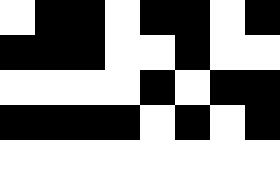[["white", "black", "black", "white", "black", "black", "white", "black"], ["black", "black", "black", "white", "white", "black", "white", "white"], ["white", "white", "white", "white", "black", "white", "black", "black"], ["black", "black", "black", "black", "white", "black", "white", "black"], ["white", "white", "white", "white", "white", "white", "white", "white"]]